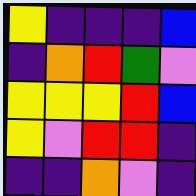[["yellow", "indigo", "indigo", "indigo", "blue"], ["indigo", "orange", "red", "green", "violet"], ["yellow", "yellow", "yellow", "red", "blue"], ["yellow", "violet", "red", "red", "indigo"], ["indigo", "indigo", "orange", "violet", "indigo"]]